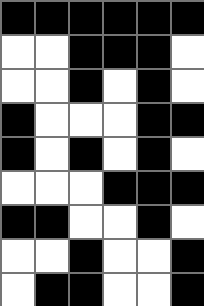[["black", "black", "black", "black", "black", "black"], ["white", "white", "black", "black", "black", "white"], ["white", "white", "black", "white", "black", "white"], ["black", "white", "white", "white", "black", "black"], ["black", "white", "black", "white", "black", "white"], ["white", "white", "white", "black", "black", "black"], ["black", "black", "white", "white", "black", "white"], ["white", "white", "black", "white", "white", "black"], ["white", "black", "black", "white", "white", "black"]]